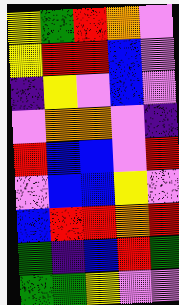[["yellow", "green", "red", "orange", "violet"], ["yellow", "red", "red", "blue", "violet"], ["indigo", "yellow", "violet", "blue", "violet"], ["violet", "orange", "orange", "violet", "indigo"], ["red", "blue", "blue", "violet", "red"], ["violet", "blue", "blue", "yellow", "violet"], ["blue", "red", "red", "orange", "red"], ["green", "indigo", "blue", "red", "green"], ["green", "green", "yellow", "violet", "violet"]]